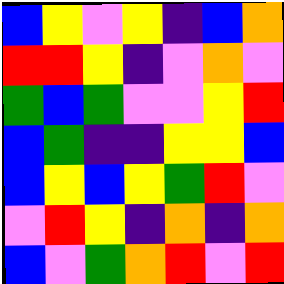[["blue", "yellow", "violet", "yellow", "indigo", "blue", "orange"], ["red", "red", "yellow", "indigo", "violet", "orange", "violet"], ["green", "blue", "green", "violet", "violet", "yellow", "red"], ["blue", "green", "indigo", "indigo", "yellow", "yellow", "blue"], ["blue", "yellow", "blue", "yellow", "green", "red", "violet"], ["violet", "red", "yellow", "indigo", "orange", "indigo", "orange"], ["blue", "violet", "green", "orange", "red", "violet", "red"]]